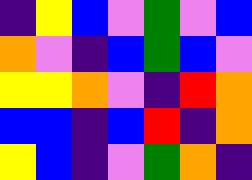[["indigo", "yellow", "blue", "violet", "green", "violet", "blue"], ["orange", "violet", "indigo", "blue", "green", "blue", "violet"], ["yellow", "yellow", "orange", "violet", "indigo", "red", "orange"], ["blue", "blue", "indigo", "blue", "red", "indigo", "orange"], ["yellow", "blue", "indigo", "violet", "green", "orange", "indigo"]]